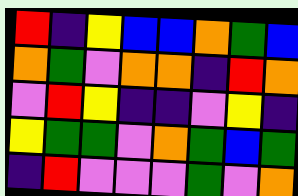[["red", "indigo", "yellow", "blue", "blue", "orange", "green", "blue"], ["orange", "green", "violet", "orange", "orange", "indigo", "red", "orange"], ["violet", "red", "yellow", "indigo", "indigo", "violet", "yellow", "indigo"], ["yellow", "green", "green", "violet", "orange", "green", "blue", "green"], ["indigo", "red", "violet", "violet", "violet", "green", "violet", "orange"]]